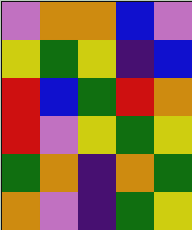[["violet", "orange", "orange", "blue", "violet"], ["yellow", "green", "yellow", "indigo", "blue"], ["red", "blue", "green", "red", "orange"], ["red", "violet", "yellow", "green", "yellow"], ["green", "orange", "indigo", "orange", "green"], ["orange", "violet", "indigo", "green", "yellow"]]